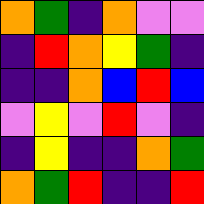[["orange", "green", "indigo", "orange", "violet", "violet"], ["indigo", "red", "orange", "yellow", "green", "indigo"], ["indigo", "indigo", "orange", "blue", "red", "blue"], ["violet", "yellow", "violet", "red", "violet", "indigo"], ["indigo", "yellow", "indigo", "indigo", "orange", "green"], ["orange", "green", "red", "indigo", "indigo", "red"]]